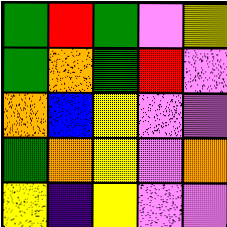[["green", "red", "green", "violet", "yellow"], ["green", "orange", "green", "red", "violet"], ["orange", "blue", "yellow", "violet", "violet"], ["green", "orange", "yellow", "violet", "orange"], ["yellow", "indigo", "yellow", "violet", "violet"]]